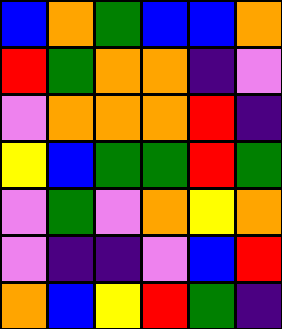[["blue", "orange", "green", "blue", "blue", "orange"], ["red", "green", "orange", "orange", "indigo", "violet"], ["violet", "orange", "orange", "orange", "red", "indigo"], ["yellow", "blue", "green", "green", "red", "green"], ["violet", "green", "violet", "orange", "yellow", "orange"], ["violet", "indigo", "indigo", "violet", "blue", "red"], ["orange", "blue", "yellow", "red", "green", "indigo"]]